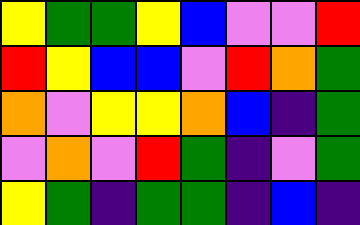[["yellow", "green", "green", "yellow", "blue", "violet", "violet", "red"], ["red", "yellow", "blue", "blue", "violet", "red", "orange", "green"], ["orange", "violet", "yellow", "yellow", "orange", "blue", "indigo", "green"], ["violet", "orange", "violet", "red", "green", "indigo", "violet", "green"], ["yellow", "green", "indigo", "green", "green", "indigo", "blue", "indigo"]]